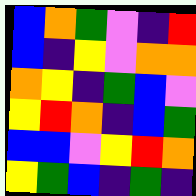[["blue", "orange", "green", "violet", "indigo", "red"], ["blue", "indigo", "yellow", "violet", "orange", "orange"], ["orange", "yellow", "indigo", "green", "blue", "violet"], ["yellow", "red", "orange", "indigo", "blue", "green"], ["blue", "blue", "violet", "yellow", "red", "orange"], ["yellow", "green", "blue", "indigo", "green", "indigo"]]